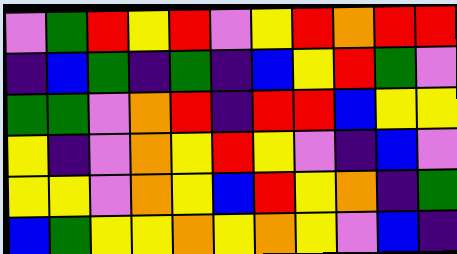[["violet", "green", "red", "yellow", "red", "violet", "yellow", "red", "orange", "red", "red"], ["indigo", "blue", "green", "indigo", "green", "indigo", "blue", "yellow", "red", "green", "violet"], ["green", "green", "violet", "orange", "red", "indigo", "red", "red", "blue", "yellow", "yellow"], ["yellow", "indigo", "violet", "orange", "yellow", "red", "yellow", "violet", "indigo", "blue", "violet"], ["yellow", "yellow", "violet", "orange", "yellow", "blue", "red", "yellow", "orange", "indigo", "green"], ["blue", "green", "yellow", "yellow", "orange", "yellow", "orange", "yellow", "violet", "blue", "indigo"]]